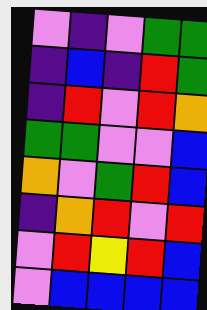[["violet", "indigo", "violet", "green", "green"], ["indigo", "blue", "indigo", "red", "green"], ["indigo", "red", "violet", "red", "orange"], ["green", "green", "violet", "violet", "blue"], ["orange", "violet", "green", "red", "blue"], ["indigo", "orange", "red", "violet", "red"], ["violet", "red", "yellow", "red", "blue"], ["violet", "blue", "blue", "blue", "blue"]]